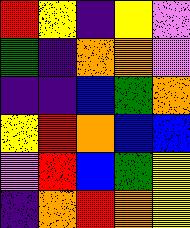[["red", "yellow", "indigo", "yellow", "violet"], ["green", "indigo", "orange", "orange", "violet"], ["indigo", "indigo", "blue", "green", "orange"], ["yellow", "red", "orange", "blue", "blue"], ["violet", "red", "blue", "green", "yellow"], ["indigo", "orange", "red", "orange", "yellow"]]